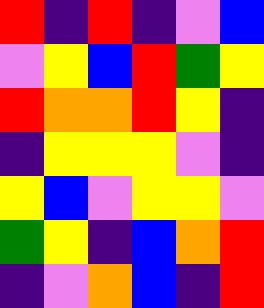[["red", "indigo", "red", "indigo", "violet", "blue"], ["violet", "yellow", "blue", "red", "green", "yellow"], ["red", "orange", "orange", "red", "yellow", "indigo"], ["indigo", "yellow", "yellow", "yellow", "violet", "indigo"], ["yellow", "blue", "violet", "yellow", "yellow", "violet"], ["green", "yellow", "indigo", "blue", "orange", "red"], ["indigo", "violet", "orange", "blue", "indigo", "red"]]